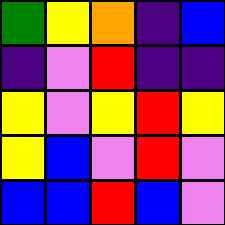[["green", "yellow", "orange", "indigo", "blue"], ["indigo", "violet", "red", "indigo", "indigo"], ["yellow", "violet", "yellow", "red", "yellow"], ["yellow", "blue", "violet", "red", "violet"], ["blue", "blue", "red", "blue", "violet"]]